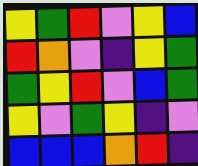[["yellow", "green", "red", "violet", "yellow", "blue"], ["red", "orange", "violet", "indigo", "yellow", "green"], ["green", "yellow", "red", "violet", "blue", "green"], ["yellow", "violet", "green", "yellow", "indigo", "violet"], ["blue", "blue", "blue", "orange", "red", "indigo"]]